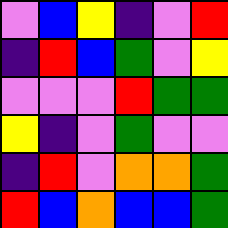[["violet", "blue", "yellow", "indigo", "violet", "red"], ["indigo", "red", "blue", "green", "violet", "yellow"], ["violet", "violet", "violet", "red", "green", "green"], ["yellow", "indigo", "violet", "green", "violet", "violet"], ["indigo", "red", "violet", "orange", "orange", "green"], ["red", "blue", "orange", "blue", "blue", "green"]]